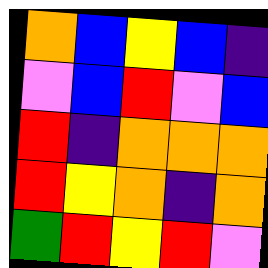[["orange", "blue", "yellow", "blue", "indigo"], ["violet", "blue", "red", "violet", "blue"], ["red", "indigo", "orange", "orange", "orange"], ["red", "yellow", "orange", "indigo", "orange"], ["green", "red", "yellow", "red", "violet"]]